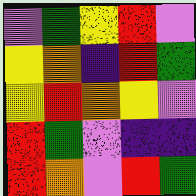[["violet", "green", "yellow", "red", "violet"], ["yellow", "orange", "indigo", "red", "green"], ["yellow", "red", "orange", "yellow", "violet"], ["red", "green", "violet", "indigo", "indigo"], ["red", "orange", "violet", "red", "green"]]